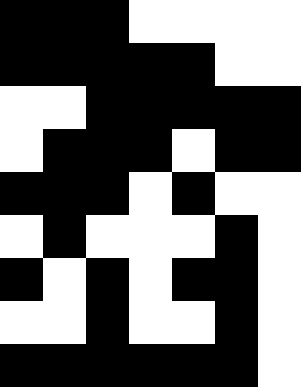[["black", "black", "black", "white", "white", "white", "white"], ["black", "black", "black", "black", "black", "white", "white"], ["white", "white", "black", "black", "black", "black", "black"], ["white", "black", "black", "black", "white", "black", "black"], ["black", "black", "black", "white", "black", "white", "white"], ["white", "black", "white", "white", "white", "black", "white"], ["black", "white", "black", "white", "black", "black", "white"], ["white", "white", "black", "white", "white", "black", "white"], ["black", "black", "black", "black", "black", "black", "white"]]